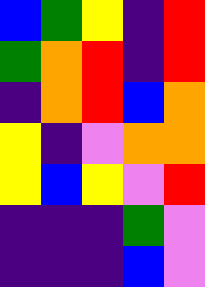[["blue", "green", "yellow", "indigo", "red"], ["green", "orange", "red", "indigo", "red"], ["indigo", "orange", "red", "blue", "orange"], ["yellow", "indigo", "violet", "orange", "orange"], ["yellow", "blue", "yellow", "violet", "red"], ["indigo", "indigo", "indigo", "green", "violet"], ["indigo", "indigo", "indigo", "blue", "violet"]]